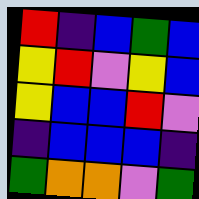[["red", "indigo", "blue", "green", "blue"], ["yellow", "red", "violet", "yellow", "blue"], ["yellow", "blue", "blue", "red", "violet"], ["indigo", "blue", "blue", "blue", "indigo"], ["green", "orange", "orange", "violet", "green"]]